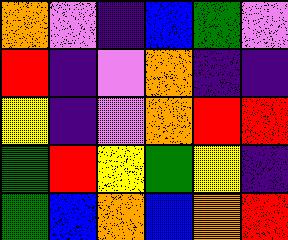[["orange", "violet", "indigo", "blue", "green", "violet"], ["red", "indigo", "violet", "orange", "indigo", "indigo"], ["yellow", "indigo", "violet", "orange", "red", "red"], ["green", "red", "yellow", "green", "yellow", "indigo"], ["green", "blue", "orange", "blue", "orange", "red"]]